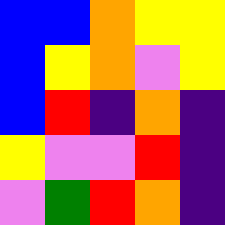[["blue", "blue", "orange", "yellow", "yellow"], ["blue", "yellow", "orange", "violet", "yellow"], ["blue", "red", "indigo", "orange", "indigo"], ["yellow", "violet", "violet", "red", "indigo"], ["violet", "green", "red", "orange", "indigo"]]